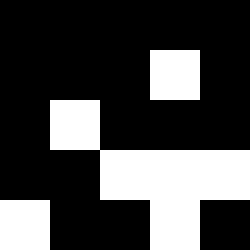[["black", "black", "black", "black", "black"], ["black", "black", "black", "white", "black"], ["black", "white", "black", "black", "black"], ["black", "black", "white", "white", "white"], ["white", "black", "black", "white", "black"]]